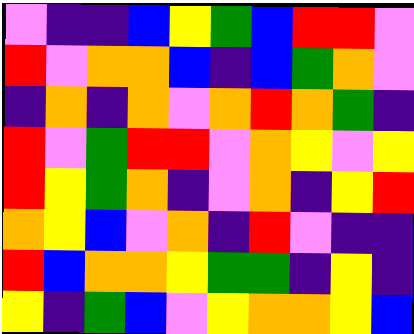[["violet", "indigo", "indigo", "blue", "yellow", "green", "blue", "red", "red", "violet"], ["red", "violet", "orange", "orange", "blue", "indigo", "blue", "green", "orange", "violet"], ["indigo", "orange", "indigo", "orange", "violet", "orange", "red", "orange", "green", "indigo"], ["red", "violet", "green", "red", "red", "violet", "orange", "yellow", "violet", "yellow"], ["red", "yellow", "green", "orange", "indigo", "violet", "orange", "indigo", "yellow", "red"], ["orange", "yellow", "blue", "violet", "orange", "indigo", "red", "violet", "indigo", "indigo"], ["red", "blue", "orange", "orange", "yellow", "green", "green", "indigo", "yellow", "indigo"], ["yellow", "indigo", "green", "blue", "violet", "yellow", "orange", "orange", "yellow", "blue"]]